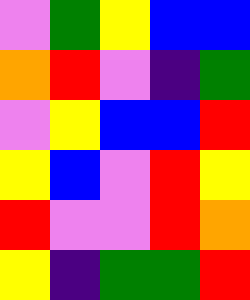[["violet", "green", "yellow", "blue", "blue"], ["orange", "red", "violet", "indigo", "green"], ["violet", "yellow", "blue", "blue", "red"], ["yellow", "blue", "violet", "red", "yellow"], ["red", "violet", "violet", "red", "orange"], ["yellow", "indigo", "green", "green", "red"]]